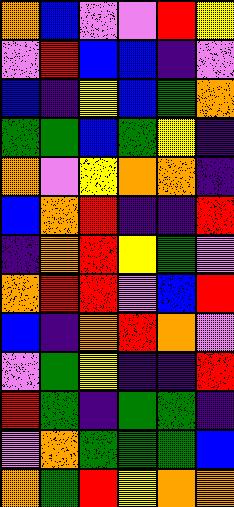[["orange", "blue", "violet", "violet", "red", "yellow"], ["violet", "red", "blue", "blue", "indigo", "violet"], ["blue", "indigo", "yellow", "blue", "green", "orange"], ["green", "green", "blue", "green", "yellow", "indigo"], ["orange", "violet", "yellow", "orange", "orange", "indigo"], ["blue", "orange", "red", "indigo", "indigo", "red"], ["indigo", "orange", "red", "yellow", "green", "violet"], ["orange", "red", "red", "violet", "blue", "red"], ["blue", "indigo", "orange", "red", "orange", "violet"], ["violet", "green", "yellow", "indigo", "indigo", "red"], ["red", "green", "indigo", "green", "green", "indigo"], ["violet", "orange", "green", "green", "green", "blue"], ["orange", "green", "red", "yellow", "orange", "orange"]]